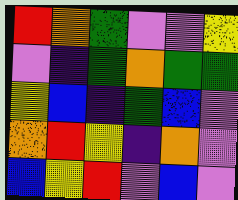[["red", "orange", "green", "violet", "violet", "yellow"], ["violet", "indigo", "green", "orange", "green", "green"], ["yellow", "blue", "indigo", "green", "blue", "violet"], ["orange", "red", "yellow", "indigo", "orange", "violet"], ["blue", "yellow", "red", "violet", "blue", "violet"]]